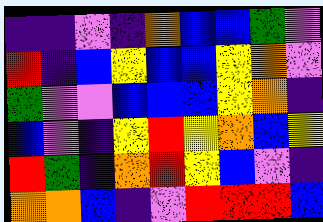[["indigo", "indigo", "violet", "indigo", "orange", "blue", "blue", "green", "violet"], ["red", "indigo", "blue", "yellow", "blue", "blue", "yellow", "orange", "violet"], ["green", "violet", "violet", "blue", "blue", "blue", "yellow", "orange", "indigo"], ["blue", "violet", "indigo", "yellow", "red", "yellow", "orange", "blue", "yellow"], ["red", "green", "indigo", "orange", "red", "yellow", "blue", "violet", "indigo"], ["orange", "orange", "blue", "indigo", "violet", "red", "red", "red", "blue"]]